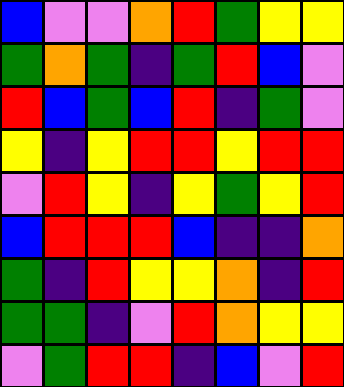[["blue", "violet", "violet", "orange", "red", "green", "yellow", "yellow"], ["green", "orange", "green", "indigo", "green", "red", "blue", "violet"], ["red", "blue", "green", "blue", "red", "indigo", "green", "violet"], ["yellow", "indigo", "yellow", "red", "red", "yellow", "red", "red"], ["violet", "red", "yellow", "indigo", "yellow", "green", "yellow", "red"], ["blue", "red", "red", "red", "blue", "indigo", "indigo", "orange"], ["green", "indigo", "red", "yellow", "yellow", "orange", "indigo", "red"], ["green", "green", "indigo", "violet", "red", "orange", "yellow", "yellow"], ["violet", "green", "red", "red", "indigo", "blue", "violet", "red"]]